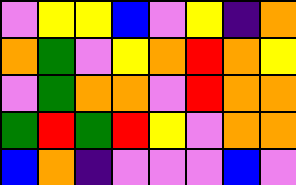[["violet", "yellow", "yellow", "blue", "violet", "yellow", "indigo", "orange"], ["orange", "green", "violet", "yellow", "orange", "red", "orange", "yellow"], ["violet", "green", "orange", "orange", "violet", "red", "orange", "orange"], ["green", "red", "green", "red", "yellow", "violet", "orange", "orange"], ["blue", "orange", "indigo", "violet", "violet", "violet", "blue", "violet"]]